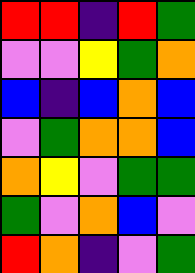[["red", "red", "indigo", "red", "green"], ["violet", "violet", "yellow", "green", "orange"], ["blue", "indigo", "blue", "orange", "blue"], ["violet", "green", "orange", "orange", "blue"], ["orange", "yellow", "violet", "green", "green"], ["green", "violet", "orange", "blue", "violet"], ["red", "orange", "indigo", "violet", "green"]]